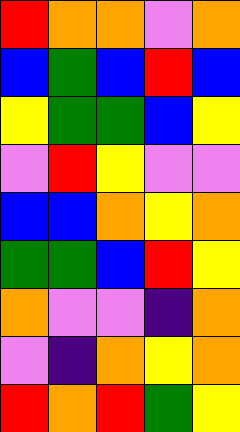[["red", "orange", "orange", "violet", "orange"], ["blue", "green", "blue", "red", "blue"], ["yellow", "green", "green", "blue", "yellow"], ["violet", "red", "yellow", "violet", "violet"], ["blue", "blue", "orange", "yellow", "orange"], ["green", "green", "blue", "red", "yellow"], ["orange", "violet", "violet", "indigo", "orange"], ["violet", "indigo", "orange", "yellow", "orange"], ["red", "orange", "red", "green", "yellow"]]